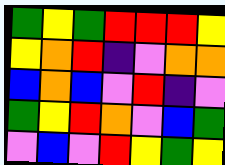[["green", "yellow", "green", "red", "red", "red", "yellow"], ["yellow", "orange", "red", "indigo", "violet", "orange", "orange"], ["blue", "orange", "blue", "violet", "red", "indigo", "violet"], ["green", "yellow", "red", "orange", "violet", "blue", "green"], ["violet", "blue", "violet", "red", "yellow", "green", "yellow"]]